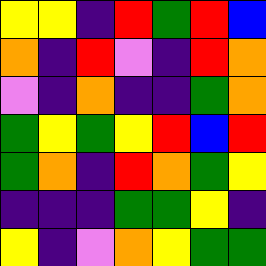[["yellow", "yellow", "indigo", "red", "green", "red", "blue"], ["orange", "indigo", "red", "violet", "indigo", "red", "orange"], ["violet", "indigo", "orange", "indigo", "indigo", "green", "orange"], ["green", "yellow", "green", "yellow", "red", "blue", "red"], ["green", "orange", "indigo", "red", "orange", "green", "yellow"], ["indigo", "indigo", "indigo", "green", "green", "yellow", "indigo"], ["yellow", "indigo", "violet", "orange", "yellow", "green", "green"]]